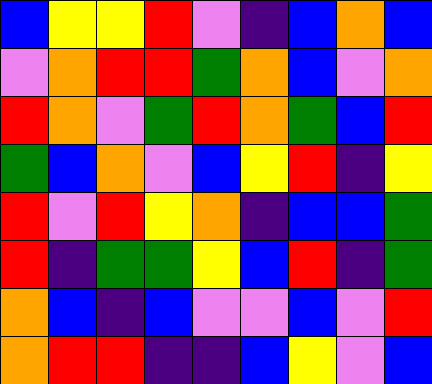[["blue", "yellow", "yellow", "red", "violet", "indigo", "blue", "orange", "blue"], ["violet", "orange", "red", "red", "green", "orange", "blue", "violet", "orange"], ["red", "orange", "violet", "green", "red", "orange", "green", "blue", "red"], ["green", "blue", "orange", "violet", "blue", "yellow", "red", "indigo", "yellow"], ["red", "violet", "red", "yellow", "orange", "indigo", "blue", "blue", "green"], ["red", "indigo", "green", "green", "yellow", "blue", "red", "indigo", "green"], ["orange", "blue", "indigo", "blue", "violet", "violet", "blue", "violet", "red"], ["orange", "red", "red", "indigo", "indigo", "blue", "yellow", "violet", "blue"]]